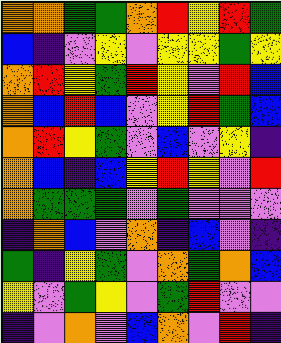[["orange", "orange", "green", "green", "orange", "red", "yellow", "red", "green"], ["blue", "indigo", "violet", "yellow", "violet", "yellow", "yellow", "green", "yellow"], ["orange", "red", "yellow", "green", "red", "yellow", "violet", "red", "blue"], ["orange", "blue", "red", "blue", "violet", "yellow", "red", "green", "blue"], ["orange", "red", "yellow", "green", "violet", "blue", "violet", "yellow", "indigo"], ["orange", "blue", "indigo", "blue", "yellow", "red", "yellow", "violet", "red"], ["orange", "green", "green", "green", "violet", "green", "violet", "violet", "violet"], ["indigo", "orange", "blue", "violet", "orange", "indigo", "blue", "violet", "indigo"], ["green", "indigo", "yellow", "green", "violet", "orange", "green", "orange", "blue"], ["yellow", "violet", "green", "yellow", "violet", "green", "red", "violet", "violet"], ["indigo", "violet", "orange", "violet", "blue", "orange", "violet", "red", "indigo"]]